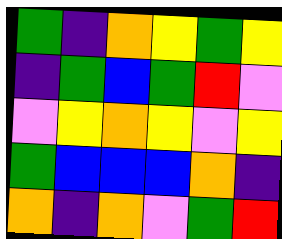[["green", "indigo", "orange", "yellow", "green", "yellow"], ["indigo", "green", "blue", "green", "red", "violet"], ["violet", "yellow", "orange", "yellow", "violet", "yellow"], ["green", "blue", "blue", "blue", "orange", "indigo"], ["orange", "indigo", "orange", "violet", "green", "red"]]